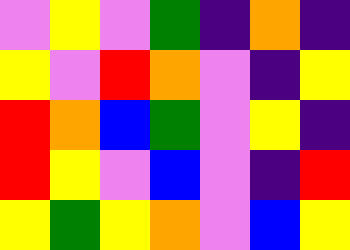[["violet", "yellow", "violet", "green", "indigo", "orange", "indigo"], ["yellow", "violet", "red", "orange", "violet", "indigo", "yellow"], ["red", "orange", "blue", "green", "violet", "yellow", "indigo"], ["red", "yellow", "violet", "blue", "violet", "indigo", "red"], ["yellow", "green", "yellow", "orange", "violet", "blue", "yellow"]]